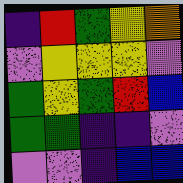[["indigo", "red", "green", "yellow", "orange"], ["violet", "yellow", "yellow", "yellow", "violet"], ["green", "yellow", "green", "red", "blue"], ["green", "green", "indigo", "indigo", "violet"], ["violet", "violet", "indigo", "blue", "blue"]]